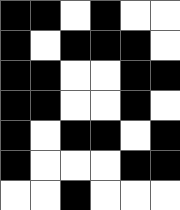[["black", "black", "white", "black", "white", "white"], ["black", "white", "black", "black", "black", "white"], ["black", "black", "white", "white", "black", "black"], ["black", "black", "white", "white", "black", "white"], ["black", "white", "black", "black", "white", "black"], ["black", "white", "white", "white", "black", "black"], ["white", "white", "black", "white", "white", "white"]]